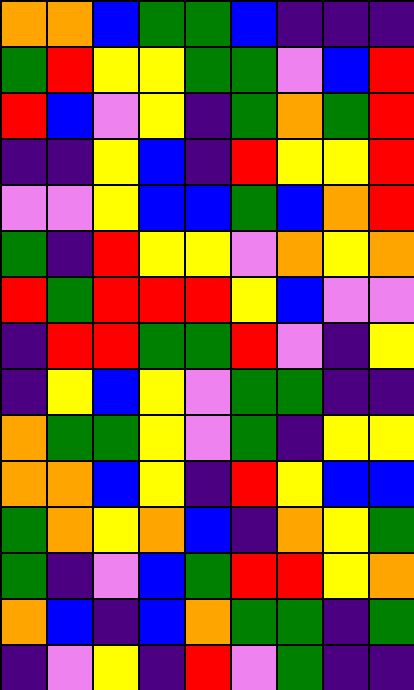[["orange", "orange", "blue", "green", "green", "blue", "indigo", "indigo", "indigo"], ["green", "red", "yellow", "yellow", "green", "green", "violet", "blue", "red"], ["red", "blue", "violet", "yellow", "indigo", "green", "orange", "green", "red"], ["indigo", "indigo", "yellow", "blue", "indigo", "red", "yellow", "yellow", "red"], ["violet", "violet", "yellow", "blue", "blue", "green", "blue", "orange", "red"], ["green", "indigo", "red", "yellow", "yellow", "violet", "orange", "yellow", "orange"], ["red", "green", "red", "red", "red", "yellow", "blue", "violet", "violet"], ["indigo", "red", "red", "green", "green", "red", "violet", "indigo", "yellow"], ["indigo", "yellow", "blue", "yellow", "violet", "green", "green", "indigo", "indigo"], ["orange", "green", "green", "yellow", "violet", "green", "indigo", "yellow", "yellow"], ["orange", "orange", "blue", "yellow", "indigo", "red", "yellow", "blue", "blue"], ["green", "orange", "yellow", "orange", "blue", "indigo", "orange", "yellow", "green"], ["green", "indigo", "violet", "blue", "green", "red", "red", "yellow", "orange"], ["orange", "blue", "indigo", "blue", "orange", "green", "green", "indigo", "green"], ["indigo", "violet", "yellow", "indigo", "red", "violet", "green", "indigo", "indigo"]]